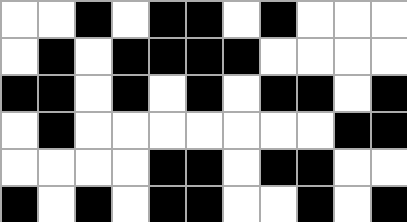[["white", "white", "black", "white", "black", "black", "white", "black", "white", "white", "white"], ["white", "black", "white", "black", "black", "black", "black", "white", "white", "white", "white"], ["black", "black", "white", "black", "white", "black", "white", "black", "black", "white", "black"], ["white", "black", "white", "white", "white", "white", "white", "white", "white", "black", "black"], ["white", "white", "white", "white", "black", "black", "white", "black", "black", "white", "white"], ["black", "white", "black", "white", "black", "black", "white", "white", "black", "white", "black"]]